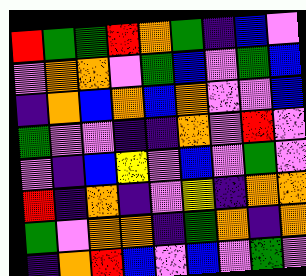[["red", "green", "green", "red", "orange", "green", "indigo", "blue", "violet"], ["violet", "orange", "orange", "violet", "green", "blue", "violet", "green", "blue"], ["indigo", "orange", "blue", "orange", "blue", "orange", "violet", "violet", "blue"], ["green", "violet", "violet", "indigo", "indigo", "orange", "violet", "red", "violet"], ["violet", "indigo", "blue", "yellow", "violet", "blue", "violet", "green", "violet"], ["red", "indigo", "orange", "indigo", "violet", "yellow", "indigo", "orange", "orange"], ["green", "violet", "orange", "orange", "indigo", "green", "orange", "indigo", "orange"], ["indigo", "orange", "red", "blue", "violet", "blue", "violet", "green", "violet"]]